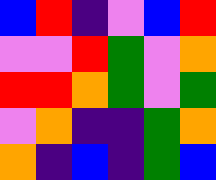[["blue", "red", "indigo", "violet", "blue", "red"], ["violet", "violet", "red", "green", "violet", "orange"], ["red", "red", "orange", "green", "violet", "green"], ["violet", "orange", "indigo", "indigo", "green", "orange"], ["orange", "indigo", "blue", "indigo", "green", "blue"]]